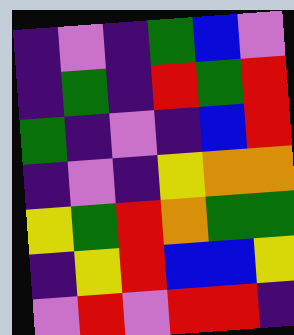[["indigo", "violet", "indigo", "green", "blue", "violet"], ["indigo", "green", "indigo", "red", "green", "red"], ["green", "indigo", "violet", "indigo", "blue", "red"], ["indigo", "violet", "indigo", "yellow", "orange", "orange"], ["yellow", "green", "red", "orange", "green", "green"], ["indigo", "yellow", "red", "blue", "blue", "yellow"], ["violet", "red", "violet", "red", "red", "indigo"]]